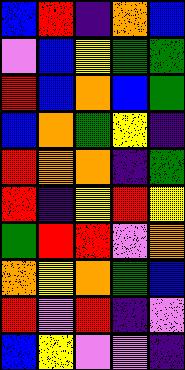[["blue", "red", "indigo", "orange", "blue"], ["violet", "blue", "yellow", "green", "green"], ["red", "blue", "orange", "blue", "green"], ["blue", "orange", "green", "yellow", "indigo"], ["red", "orange", "orange", "indigo", "green"], ["red", "indigo", "yellow", "red", "yellow"], ["green", "red", "red", "violet", "orange"], ["orange", "yellow", "orange", "green", "blue"], ["red", "violet", "red", "indigo", "violet"], ["blue", "yellow", "violet", "violet", "indigo"]]